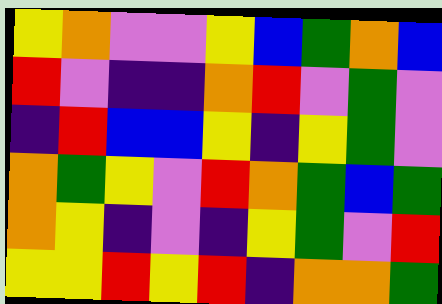[["yellow", "orange", "violet", "violet", "yellow", "blue", "green", "orange", "blue"], ["red", "violet", "indigo", "indigo", "orange", "red", "violet", "green", "violet"], ["indigo", "red", "blue", "blue", "yellow", "indigo", "yellow", "green", "violet"], ["orange", "green", "yellow", "violet", "red", "orange", "green", "blue", "green"], ["orange", "yellow", "indigo", "violet", "indigo", "yellow", "green", "violet", "red"], ["yellow", "yellow", "red", "yellow", "red", "indigo", "orange", "orange", "green"]]